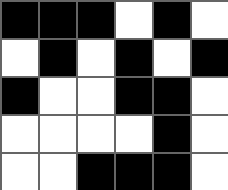[["black", "black", "black", "white", "black", "white"], ["white", "black", "white", "black", "white", "black"], ["black", "white", "white", "black", "black", "white"], ["white", "white", "white", "white", "black", "white"], ["white", "white", "black", "black", "black", "white"]]